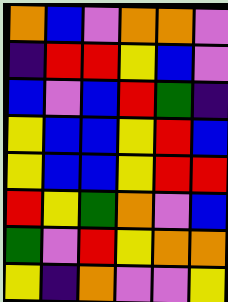[["orange", "blue", "violet", "orange", "orange", "violet"], ["indigo", "red", "red", "yellow", "blue", "violet"], ["blue", "violet", "blue", "red", "green", "indigo"], ["yellow", "blue", "blue", "yellow", "red", "blue"], ["yellow", "blue", "blue", "yellow", "red", "red"], ["red", "yellow", "green", "orange", "violet", "blue"], ["green", "violet", "red", "yellow", "orange", "orange"], ["yellow", "indigo", "orange", "violet", "violet", "yellow"]]